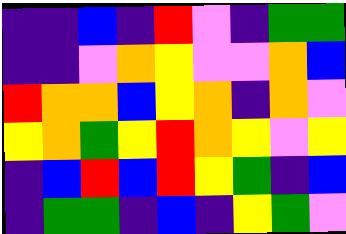[["indigo", "indigo", "blue", "indigo", "red", "violet", "indigo", "green", "green"], ["indigo", "indigo", "violet", "orange", "yellow", "violet", "violet", "orange", "blue"], ["red", "orange", "orange", "blue", "yellow", "orange", "indigo", "orange", "violet"], ["yellow", "orange", "green", "yellow", "red", "orange", "yellow", "violet", "yellow"], ["indigo", "blue", "red", "blue", "red", "yellow", "green", "indigo", "blue"], ["indigo", "green", "green", "indigo", "blue", "indigo", "yellow", "green", "violet"]]